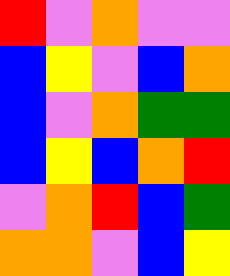[["red", "violet", "orange", "violet", "violet"], ["blue", "yellow", "violet", "blue", "orange"], ["blue", "violet", "orange", "green", "green"], ["blue", "yellow", "blue", "orange", "red"], ["violet", "orange", "red", "blue", "green"], ["orange", "orange", "violet", "blue", "yellow"]]